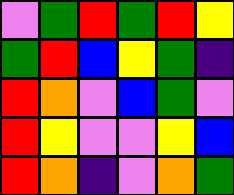[["violet", "green", "red", "green", "red", "yellow"], ["green", "red", "blue", "yellow", "green", "indigo"], ["red", "orange", "violet", "blue", "green", "violet"], ["red", "yellow", "violet", "violet", "yellow", "blue"], ["red", "orange", "indigo", "violet", "orange", "green"]]